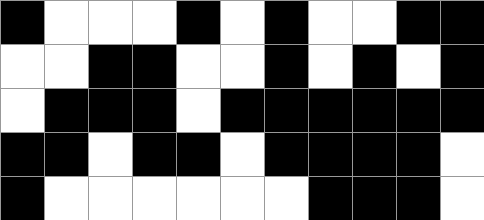[["black", "white", "white", "white", "black", "white", "black", "white", "white", "black", "black"], ["white", "white", "black", "black", "white", "white", "black", "white", "black", "white", "black"], ["white", "black", "black", "black", "white", "black", "black", "black", "black", "black", "black"], ["black", "black", "white", "black", "black", "white", "black", "black", "black", "black", "white"], ["black", "white", "white", "white", "white", "white", "white", "black", "black", "black", "white"]]